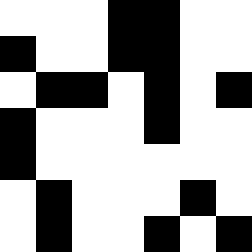[["white", "white", "white", "black", "black", "white", "white"], ["black", "white", "white", "black", "black", "white", "white"], ["white", "black", "black", "white", "black", "white", "black"], ["black", "white", "white", "white", "black", "white", "white"], ["black", "white", "white", "white", "white", "white", "white"], ["white", "black", "white", "white", "white", "black", "white"], ["white", "black", "white", "white", "black", "white", "black"]]